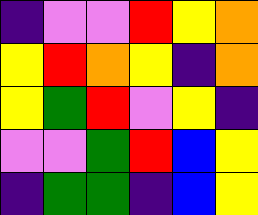[["indigo", "violet", "violet", "red", "yellow", "orange"], ["yellow", "red", "orange", "yellow", "indigo", "orange"], ["yellow", "green", "red", "violet", "yellow", "indigo"], ["violet", "violet", "green", "red", "blue", "yellow"], ["indigo", "green", "green", "indigo", "blue", "yellow"]]